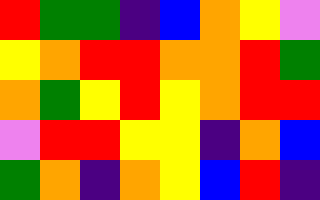[["red", "green", "green", "indigo", "blue", "orange", "yellow", "violet"], ["yellow", "orange", "red", "red", "orange", "orange", "red", "green"], ["orange", "green", "yellow", "red", "yellow", "orange", "red", "red"], ["violet", "red", "red", "yellow", "yellow", "indigo", "orange", "blue"], ["green", "orange", "indigo", "orange", "yellow", "blue", "red", "indigo"]]